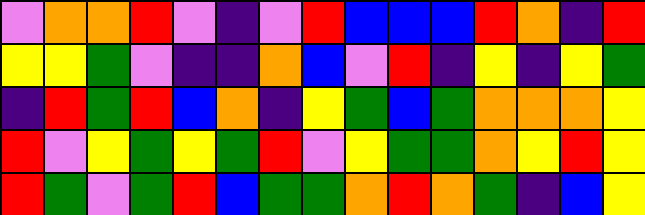[["violet", "orange", "orange", "red", "violet", "indigo", "violet", "red", "blue", "blue", "blue", "red", "orange", "indigo", "red"], ["yellow", "yellow", "green", "violet", "indigo", "indigo", "orange", "blue", "violet", "red", "indigo", "yellow", "indigo", "yellow", "green"], ["indigo", "red", "green", "red", "blue", "orange", "indigo", "yellow", "green", "blue", "green", "orange", "orange", "orange", "yellow"], ["red", "violet", "yellow", "green", "yellow", "green", "red", "violet", "yellow", "green", "green", "orange", "yellow", "red", "yellow"], ["red", "green", "violet", "green", "red", "blue", "green", "green", "orange", "red", "orange", "green", "indigo", "blue", "yellow"]]